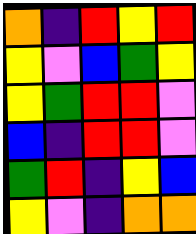[["orange", "indigo", "red", "yellow", "red"], ["yellow", "violet", "blue", "green", "yellow"], ["yellow", "green", "red", "red", "violet"], ["blue", "indigo", "red", "red", "violet"], ["green", "red", "indigo", "yellow", "blue"], ["yellow", "violet", "indigo", "orange", "orange"]]